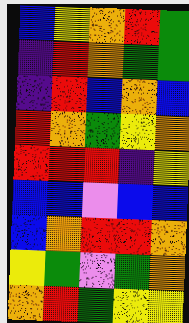[["blue", "yellow", "orange", "red", "green"], ["indigo", "red", "orange", "green", "green"], ["indigo", "red", "blue", "orange", "blue"], ["red", "orange", "green", "yellow", "orange"], ["red", "red", "red", "indigo", "yellow"], ["blue", "blue", "violet", "blue", "blue"], ["blue", "orange", "red", "red", "orange"], ["yellow", "green", "violet", "green", "orange"], ["orange", "red", "green", "yellow", "yellow"]]